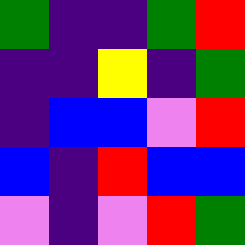[["green", "indigo", "indigo", "green", "red"], ["indigo", "indigo", "yellow", "indigo", "green"], ["indigo", "blue", "blue", "violet", "red"], ["blue", "indigo", "red", "blue", "blue"], ["violet", "indigo", "violet", "red", "green"]]